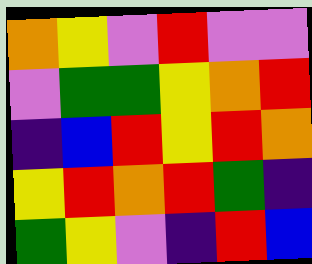[["orange", "yellow", "violet", "red", "violet", "violet"], ["violet", "green", "green", "yellow", "orange", "red"], ["indigo", "blue", "red", "yellow", "red", "orange"], ["yellow", "red", "orange", "red", "green", "indigo"], ["green", "yellow", "violet", "indigo", "red", "blue"]]